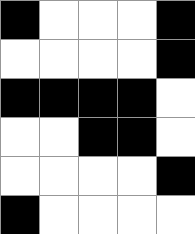[["black", "white", "white", "white", "black"], ["white", "white", "white", "white", "black"], ["black", "black", "black", "black", "white"], ["white", "white", "black", "black", "white"], ["white", "white", "white", "white", "black"], ["black", "white", "white", "white", "white"]]